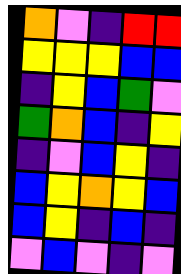[["orange", "violet", "indigo", "red", "red"], ["yellow", "yellow", "yellow", "blue", "blue"], ["indigo", "yellow", "blue", "green", "violet"], ["green", "orange", "blue", "indigo", "yellow"], ["indigo", "violet", "blue", "yellow", "indigo"], ["blue", "yellow", "orange", "yellow", "blue"], ["blue", "yellow", "indigo", "blue", "indigo"], ["violet", "blue", "violet", "indigo", "violet"]]